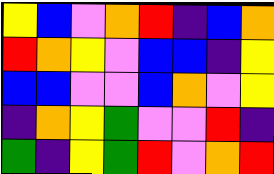[["yellow", "blue", "violet", "orange", "red", "indigo", "blue", "orange"], ["red", "orange", "yellow", "violet", "blue", "blue", "indigo", "yellow"], ["blue", "blue", "violet", "violet", "blue", "orange", "violet", "yellow"], ["indigo", "orange", "yellow", "green", "violet", "violet", "red", "indigo"], ["green", "indigo", "yellow", "green", "red", "violet", "orange", "red"]]